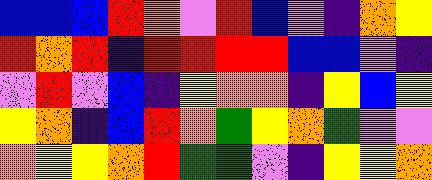[["blue", "blue", "blue", "red", "orange", "violet", "red", "blue", "violet", "indigo", "orange", "yellow"], ["red", "orange", "red", "indigo", "red", "red", "red", "red", "blue", "blue", "violet", "indigo"], ["violet", "red", "violet", "blue", "indigo", "yellow", "orange", "orange", "indigo", "yellow", "blue", "yellow"], ["yellow", "orange", "indigo", "blue", "red", "orange", "green", "yellow", "orange", "green", "violet", "violet"], ["orange", "yellow", "yellow", "orange", "red", "green", "green", "violet", "indigo", "yellow", "yellow", "orange"]]